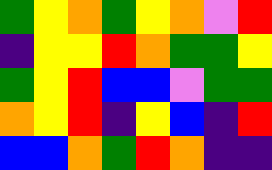[["green", "yellow", "orange", "green", "yellow", "orange", "violet", "red"], ["indigo", "yellow", "yellow", "red", "orange", "green", "green", "yellow"], ["green", "yellow", "red", "blue", "blue", "violet", "green", "green"], ["orange", "yellow", "red", "indigo", "yellow", "blue", "indigo", "red"], ["blue", "blue", "orange", "green", "red", "orange", "indigo", "indigo"]]